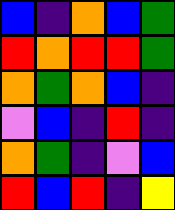[["blue", "indigo", "orange", "blue", "green"], ["red", "orange", "red", "red", "green"], ["orange", "green", "orange", "blue", "indigo"], ["violet", "blue", "indigo", "red", "indigo"], ["orange", "green", "indigo", "violet", "blue"], ["red", "blue", "red", "indigo", "yellow"]]